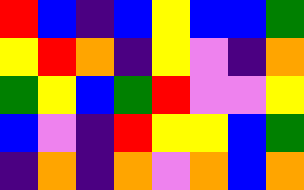[["red", "blue", "indigo", "blue", "yellow", "blue", "blue", "green"], ["yellow", "red", "orange", "indigo", "yellow", "violet", "indigo", "orange"], ["green", "yellow", "blue", "green", "red", "violet", "violet", "yellow"], ["blue", "violet", "indigo", "red", "yellow", "yellow", "blue", "green"], ["indigo", "orange", "indigo", "orange", "violet", "orange", "blue", "orange"]]